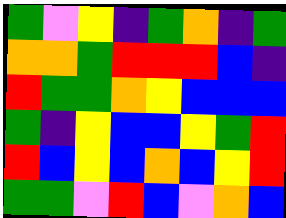[["green", "violet", "yellow", "indigo", "green", "orange", "indigo", "green"], ["orange", "orange", "green", "red", "red", "red", "blue", "indigo"], ["red", "green", "green", "orange", "yellow", "blue", "blue", "blue"], ["green", "indigo", "yellow", "blue", "blue", "yellow", "green", "red"], ["red", "blue", "yellow", "blue", "orange", "blue", "yellow", "red"], ["green", "green", "violet", "red", "blue", "violet", "orange", "blue"]]